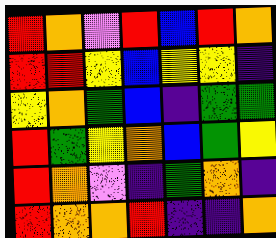[["red", "orange", "violet", "red", "blue", "red", "orange"], ["red", "red", "yellow", "blue", "yellow", "yellow", "indigo"], ["yellow", "orange", "green", "blue", "indigo", "green", "green"], ["red", "green", "yellow", "orange", "blue", "green", "yellow"], ["red", "orange", "violet", "indigo", "green", "orange", "indigo"], ["red", "orange", "orange", "red", "indigo", "indigo", "orange"]]